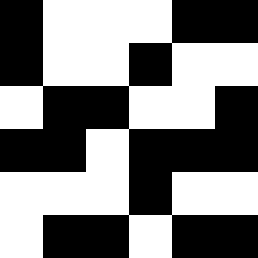[["black", "white", "white", "white", "black", "black"], ["black", "white", "white", "black", "white", "white"], ["white", "black", "black", "white", "white", "black"], ["black", "black", "white", "black", "black", "black"], ["white", "white", "white", "black", "white", "white"], ["white", "black", "black", "white", "black", "black"]]